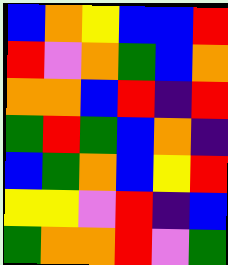[["blue", "orange", "yellow", "blue", "blue", "red"], ["red", "violet", "orange", "green", "blue", "orange"], ["orange", "orange", "blue", "red", "indigo", "red"], ["green", "red", "green", "blue", "orange", "indigo"], ["blue", "green", "orange", "blue", "yellow", "red"], ["yellow", "yellow", "violet", "red", "indigo", "blue"], ["green", "orange", "orange", "red", "violet", "green"]]